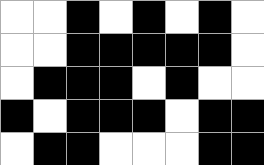[["white", "white", "black", "white", "black", "white", "black", "white"], ["white", "white", "black", "black", "black", "black", "black", "white"], ["white", "black", "black", "black", "white", "black", "white", "white"], ["black", "white", "black", "black", "black", "white", "black", "black"], ["white", "black", "black", "white", "white", "white", "black", "black"]]